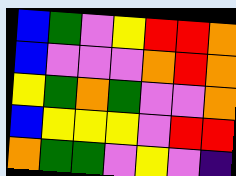[["blue", "green", "violet", "yellow", "red", "red", "orange"], ["blue", "violet", "violet", "violet", "orange", "red", "orange"], ["yellow", "green", "orange", "green", "violet", "violet", "orange"], ["blue", "yellow", "yellow", "yellow", "violet", "red", "red"], ["orange", "green", "green", "violet", "yellow", "violet", "indigo"]]